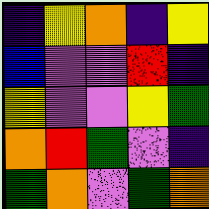[["indigo", "yellow", "orange", "indigo", "yellow"], ["blue", "violet", "violet", "red", "indigo"], ["yellow", "violet", "violet", "yellow", "green"], ["orange", "red", "green", "violet", "indigo"], ["green", "orange", "violet", "green", "orange"]]